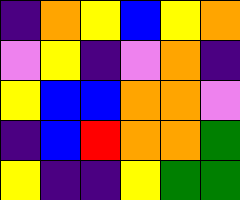[["indigo", "orange", "yellow", "blue", "yellow", "orange"], ["violet", "yellow", "indigo", "violet", "orange", "indigo"], ["yellow", "blue", "blue", "orange", "orange", "violet"], ["indigo", "blue", "red", "orange", "orange", "green"], ["yellow", "indigo", "indigo", "yellow", "green", "green"]]